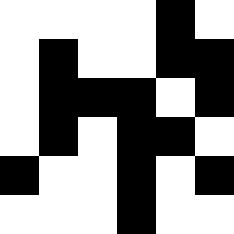[["white", "white", "white", "white", "black", "white"], ["white", "black", "white", "white", "black", "black"], ["white", "black", "black", "black", "white", "black"], ["white", "black", "white", "black", "black", "white"], ["black", "white", "white", "black", "white", "black"], ["white", "white", "white", "black", "white", "white"]]